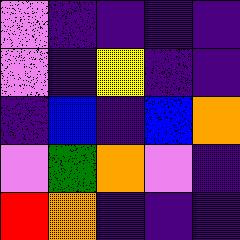[["violet", "indigo", "indigo", "indigo", "indigo"], ["violet", "indigo", "yellow", "indigo", "indigo"], ["indigo", "blue", "indigo", "blue", "orange"], ["violet", "green", "orange", "violet", "indigo"], ["red", "orange", "indigo", "indigo", "indigo"]]